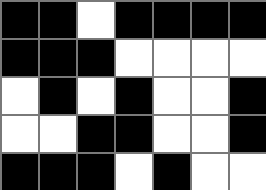[["black", "black", "white", "black", "black", "black", "black"], ["black", "black", "black", "white", "white", "white", "white"], ["white", "black", "white", "black", "white", "white", "black"], ["white", "white", "black", "black", "white", "white", "black"], ["black", "black", "black", "white", "black", "white", "white"]]